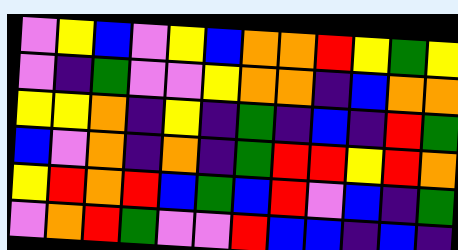[["violet", "yellow", "blue", "violet", "yellow", "blue", "orange", "orange", "red", "yellow", "green", "yellow"], ["violet", "indigo", "green", "violet", "violet", "yellow", "orange", "orange", "indigo", "blue", "orange", "orange"], ["yellow", "yellow", "orange", "indigo", "yellow", "indigo", "green", "indigo", "blue", "indigo", "red", "green"], ["blue", "violet", "orange", "indigo", "orange", "indigo", "green", "red", "red", "yellow", "red", "orange"], ["yellow", "red", "orange", "red", "blue", "green", "blue", "red", "violet", "blue", "indigo", "green"], ["violet", "orange", "red", "green", "violet", "violet", "red", "blue", "blue", "indigo", "blue", "indigo"]]